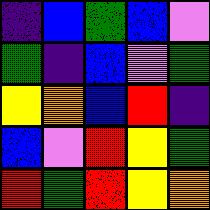[["indigo", "blue", "green", "blue", "violet"], ["green", "indigo", "blue", "violet", "green"], ["yellow", "orange", "blue", "red", "indigo"], ["blue", "violet", "red", "yellow", "green"], ["red", "green", "red", "yellow", "orange"]]